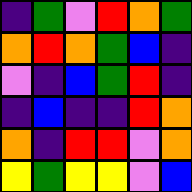[["indigo", "green", "violet", "red", "orange", "green"], ["orange", "red", "orange", "green", "blue", "indigo"], ["violet", "indigo", "blue", "green", "red", "indigo"], ["indigo", "blue", "indigo", "indigo", "red", "orange"], ["orange", "indigo", "red", "red", "violet", "orange"], ["yellow", "green", "yellow", "yellow", "violet", "blue"]]